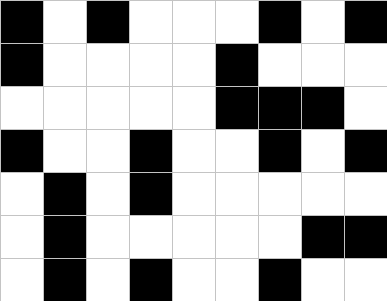[["black", "white", "black", "white", "white", "white", "black", "white", "black"], ["black", "white", "white", "white", "white", "black", "white", "white", "white"], ["white", "white", "white", "white", "white", "black", "black", "black", "white"], ["black", "white", "white", "black", "white", "white", "black", "white", "black"], ["white", "black", "white", "black", "white", "white", "white", "white", "white"], ["white", "black", "white", "white", "white", "white", "white", "black", "black"], ["white", "black", "white", "black", "white", "white", "black", "white", "white"]]